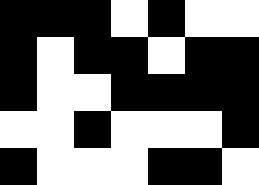[["black", "black", "black", "white", "black", "white", "white"], ["black", "white", "black", "black", "white", "black", "black"], ["black", "white", "white", "black", "black", "black", "black"], ["white", "white", "black", "white", "white", "white", "black"], ["black", "white", "white", "white", "black", "black", "white"]]